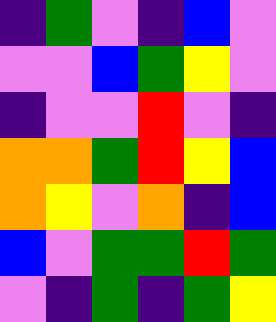[["indigo", "green", "violet", "indigo", "blue", "violet"], ["violet", "violet", "blue", "green", "yellow", "violet"], ["indigo", "violet", "violet", "red", "violet", "indigo"], ["orange", "orange", "green", "red", "yellow", "blue"], ["orange", "yellow", "violet", "orange", "indigo", "blue"], ["blue", "violet", "green", "green", "red", "green"], ["violet", "indigo", "green", "indigo", "green", "yellow"]]